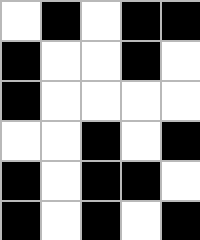[["white", "black", "white", "black", "black"], ["black", "white", "white", "black", "white"], ["black", "white", "white", "white", "white"], ["white", "white", "black", "white", "black"], ["black", "white", "black", "black", "white"], ["black", "white", "black", "white", "black"]]